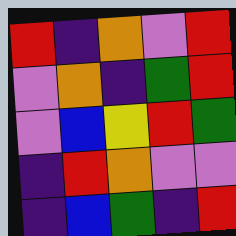[["red", "indigo", "orange", "violet", "red"], ["violet", "orange", "indigo", "green", "red"], ["violet", "blue", "yellow", "red", "green"], ["indigo", "red", "orange", "violet", "violet"], ["indigo", "blue", "green", "indigo", "red"]]